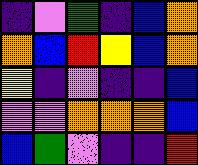[["indigo", "violet", "green", "indigo", "blue", "orange"], ["orange", "blue", "red", "yellow", "blue", "orange"], ["yellow", "indigo", "violet", "indigo", "indigo", "blue"], ["violet", "violet", "orange", "orange", "orange", "blue"], ["blue", "green", "violet", "indigo", "indigo", "red"]]